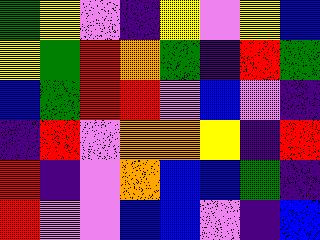[["green", "yellow", "violet", "indigo", "yellow", "violet", "yellow", "blue"], ["yellow", "green", "red", "orange", "green", "indigo", "red", "green"], ["blue", "green", "red", "red", "violet", "blue", "violet", "indigo"], ["indigo", "red", "violet", "orange", "orange", "yellow", "indigo", "red"], ["red", "indigo", "violet", "orange", "blue", "blue", "green", "indigo"], ["red", "violet", "violet", "blue", "blue", "violet", "indigo", "blue"]]